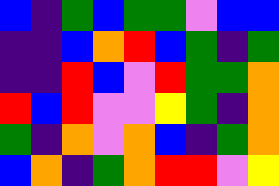[["blue", "indigo", "green", "blue", "green", "green", "violet", "blue", "blue"], ["indigo", "indigo", "blue", "orange", "red", "blue", "green", "indigo", "green"], ["indigo", "indigo", "red", "blue", "violet", "red", "green", "green", "orange"], ["red", "blue", "red", "violet", "violet", "yellow", "green", "indigo", "orange"], ["green", "indigo", "orange", "violet", "orange", "blue", "indigo", "green", "orange"], ["blue", "orange", "indigo", "green", "orange", "red", "red", "violet", "yellow"]]